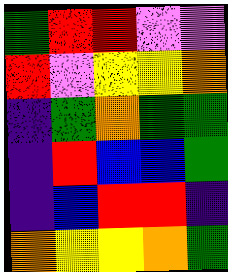[["green", "red", "red", "violet", "violet"], ["red", "violet", "yellow", "yellow", "orange"], ["indigo", "green", "orange", "green", "green"], ["indigo", "red", "blue", "blue", "green"], ["indigo", "blue", "red", "red", "indigo"], ["orange", "yellow", "yellow", "orange", "green"]]